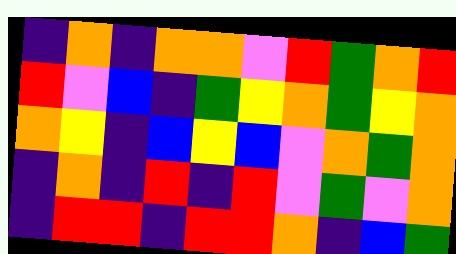[["indigo", "orange", "indigo", "orange", "orange", "violet", "red", "green", "orange", "red"], ["red", "violet", "blue", "indigo", "green", "yellow", "orange", "green", "yellow", "orange"], ["orange", "yellow", "indigo", "blue", "yellow", "blue", "violet", "orange", "green", "orange"], ["indigo", "orange", "indigo", "red", "indigo", "red", "violet", "green", "violet", "orange"], ["indigo", "red", "red", "indigo", "red", "red", "orange", "indigo", "blue", "green"]]